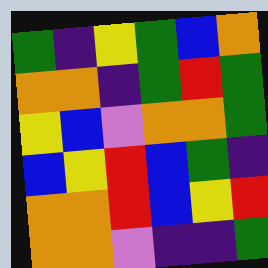[["green", "indigo", "yellow", "green", "blue", "orange"], ["orange", "orange", "indigo", "green", "red", "green"], ["yellow", "blue", "violet", "orange", "orange", "green"], ["blue", "yellow", "red", "blue", "green", "indigo"], ["orange", "orange", "red", "blue", "yellow", "red"], ["orange", "orange", "violet", "indigo", "indigo", "green"]]